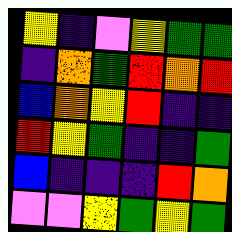[["yellow", "indigo", "violet", "yellow", "green", "green"], ["indigo", "orange", "green", "red", "orange", "red"], ["blue", "orange", "yellow", "red", "indigo", "indigo"], ["red", "yellow", "green", "indigo", "indigo", "green"], ["blue", "indigo", "indigo", "indigo", "red", "orange"], ["violet", "violet", "yellow", "green", "yellow", "green"]]